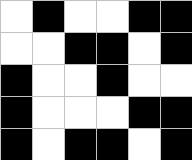[["white", "black", "white", "white", "black", "black"], ["white", "white", "black", "black", "white", "black"], ["black", "white", "white", "black", "white", "white"], ["black", "white", "white", "white", "black", "black"], ["black", "white", "black", "black", "white", "black"]]